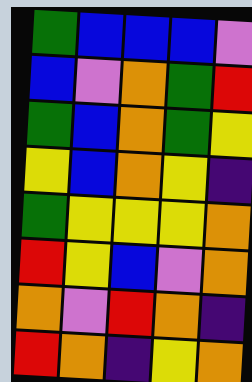[["green", "blue", "blue", "blue", "violet"], ["blue", "violet", "orange", "green", "red"], ["green", "blue", "orange", "green", "yellow"], ["yellow", "blue", "orange", "yellow", "indigo"], ["green", "yellow", "yellow", "yellow", "orange"], ["red", "yellow", "blue", "violet", "orange"], ["orange", "violet", "red", "orange", "indigo"], ["red", "orange", "indigo", "yellow", "orange"]]